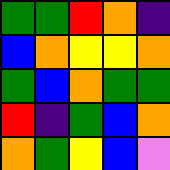[["green", "green", "red", "orange", "indigo"], ["blue", "orange", "yellow", "yellow", "orange"], ["green", "blue", "orange", "green", "green"], ["red", "indigo", "green", "blue", "orange"], ["orange", "green", "yellow", "blue", "violet"]]